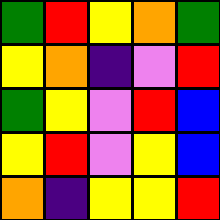[["green", "red", "yellow", "orange", "green"], ["yellow", "orange", "indigo", "violet", "red"], ["green", "yellow", "violet", "red", "blue"], ["yellow", "red", "violet", "yellow", "blue"], ["orange", "indigo", "yellow", "yellow", "red"]]